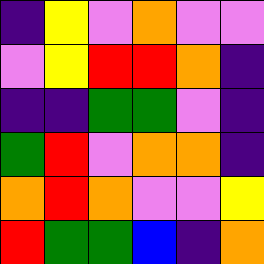[["indigo", "yellow", "violet", "orange", "violet", "violet"], ["violet", "yellow", "red", "red", "orange", "indigo"], ["indigo", "indigo", "green", "green", "violet", "indigo"], ["green", "red", "violet", "orange", "orange", "indigo"], ["orange", "red", "orange", "violet", "violet", "yellow"], ["red", "green", "green", "blue", "indigo", "orange"]]